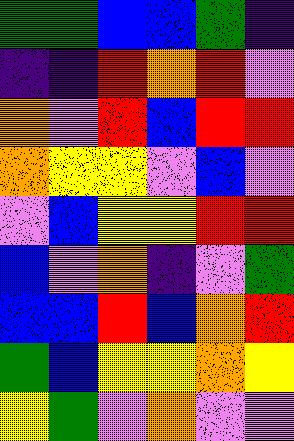[["green", "green", "blue", "blue", "green", "indigo"], ["indigo", "indigo", "red", "orange", "red", "violet"], ["orange", "violet", "red", "blue", "red", "red"], ["orange", "yellow", "yellow", "violet", "blue", "violet"], ["violet", "blue", "yellow", "yellow", "red", "red"], ["blue", "violet", "orange", "indigo", "violet", "green"], ["blue", "blue", "red", "blue", "orange", "red"], ["green", "blue", "yellow", "yellow", "orange", "yellow"], ["yellow", "green", "violet", "orange", "violet", "violet"]]